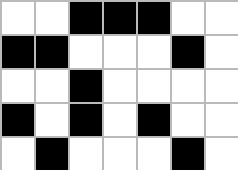[["white", "white", "black", "black", "black", "white", "white"], ["black", "black", "white", "white", "white", "black", "white"], ["white", "white", "black", "white", "white", "white", "white"], ["black", "white", "black", "white", "black", "white", "white"], ["white", "black", "white", "white", "white", "black", "white"]]